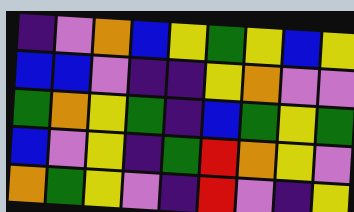[["indigo", "violet", "orange", "blue", "yellow", "green", "yellow", "blue", "yellow"], ["blue", "blue", "violet", "indigo", "indigo", "yellow", "orange", "violet", "violet"], ["green", "orange", "yellow", "green", "indigo", "blue", "green", "yellow", "green"], ["blue", "violet", "yellow", "indigo", "green", "red", "orange", "yellow", "violet"], ["orange", "green", "yellow", "violet", "indigo", "red", "violet", "indigo", "yellow"]]